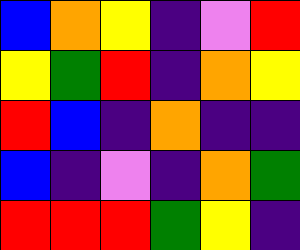[["blue", "orange", "yellow", "indigo", "violet", "red"], ["yellow", "green", "red", "indigo", "orange", "yellow"], ["red", "blue", "indigo", "orange", "indigo", "indigo"], ["blue", "indigo", "violet", "indigo", "orange", "green"], ["red", "red", "red", "green", "yellow", "indigo"]]